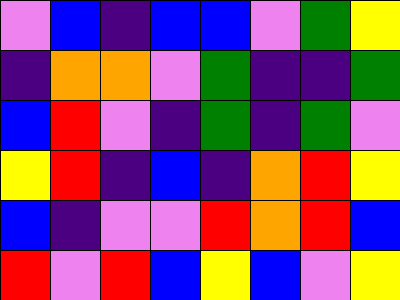[["violet", "blue", "indigo", "blue", "blue", "violet", "green", "yellow"], ["indigo", "orange", "orange", "violet", "green", "indigo", "indigo", "green"], ["blue", "red", "violet", "indigo", "green", "indigo", "green", "violet"], ["yellow", "red", "indigo", "blue", "indigo", "orange", "red", "yellow"], ["blue", "indigo", "violet", "violet", "red", "orange", "red", "blue"], ["red", "violet", "red", "blue", "yellow", "blue", "violet", "yellow"]]